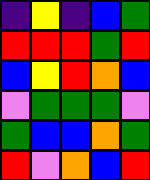[["indigo", "yellow", "indigo", "blue", "green"], ["red", "red", "red", "green", "red"], ["blue", "yellow", "red", "orange", "blue"], ["violet", "green", "green", "green", "violet"], ["green", "blue", "blue", "orange", "green"], ["red", "violet", "orange", "blue", "red"]]